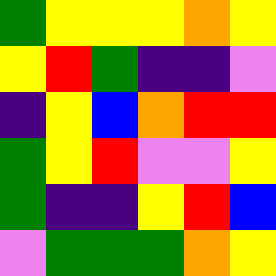[["green", "yellow", "yellow", "yellow", "orange", "yellow"], ["yellow", "red", "green", "indigo", "indigo", "violet"], ["indigo", "yellow", "blue", "orange", "red", "red"], ["green", "yellow", "red", "violet", "violet", "yellow"], ["green", "indigo", "indigo", "yellow", "red", "blue"], ["violet", "green", "green", "green", "orange", "yellow"]]